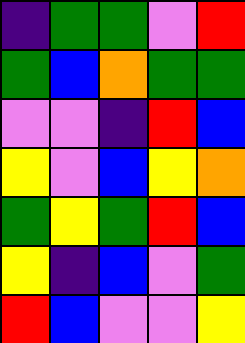[["indigo", "green", "green", "violet", "red"], ["green", "blue", "orange", "green", "green"], ["violet", "violet", "indigo", "red", "blue"], ["yellow", "violet", "blue", "yellow", "orange"], ["green", "yellow", "green", "red", "blue"], ["yellow", "indigo", "blue", "violet", "green"], ["red", "blue", "violet", "violet", "yellow"]]